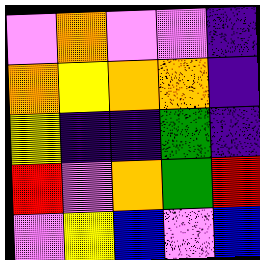[["violet", "orange", "violet", "violet", "indigo"], ["orange", "yellow", "orange", "orange", "indigo"], ["yellow", "indigo", "indigo", "green", "indigo"], ["red", "violet", "orange", "green", "red"], ["violet", "yellow", "blue", "violet", "blue"]]